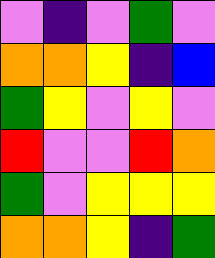[["violet", "indigo", "violet", "green", "violet"], ["orange", "orange", "yellow", "indigo", "blue"], ["green", "yellow", "violet", "yellow", "violet"], ["red", "violet", "violet", "red", "orange"], ["green", "violet", "yellow", "yellow", "yellow"], ["orange", "orange", "yellow", "indigo", "green"]]